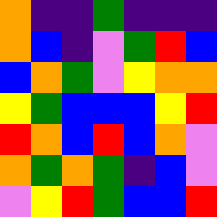[["orange", "indigo", "indigo", "green", "indigo", "indigo", "indigo"], ["orange", "blue", "indigo", "violet", "green", "red", "blue"], ["blue", "orange", "green", "violet", "yellow", "orange", "orange"], ["yellow", "green", "blue", "blue", "blue", "yellow", "red"], ["red", "orange", "blue", "red", "blue", "orange", "violet"], ["orange", "green", "orange", "green", "indigo", "blue", "violet"], ["violet", "yellow", "red", "green", "blue", "blue", "red"]]